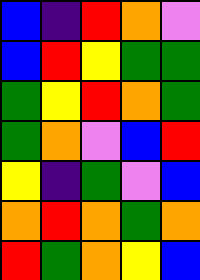[["blue", "indigo", "red", "orange", "violet"], ["blue", "red", "yellow", "green", "green"], ["green", "yellow", "red", "orange", "green"], ["green", "orange", "violet", "blue", "red"], ["yellow", "indigo", "green", "violet", "blue"], ["orange", "red", "orange", "green", "orange"], ["red", "green", "orange", "yellow", "blue"]]